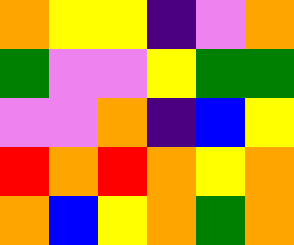[["orange", "yellow", "yellow", "indigo", "violet", "orange"], ["green", "violet", "violet", "yellow", "green", "green"], ["violet", "violet", "orange", "indigo", "blue", "yellow"], ["red", "orange", "red", "orange", "yellow", "orange"], ["orange", "blue", "yellow", "orange", "green", "orange"]]